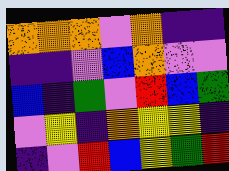[["orange", "orange", "orange", "violet", "orange", "indigo", "indigo"], ["indigo", "indigo", "violet", "blue", "orange", "violet", "violet"], ["blue", "indigo", "green", "violet", "red", "blue", "green"], ["violet", "yellow", "indigo", "orange", "yellow", "yellow", "indigo"], ["indigo", "violet", "red", "blue", "yellow", "green", "red"]]